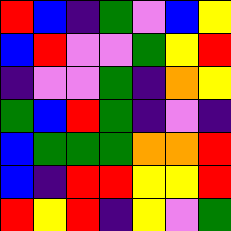[["red", "blue", "indigo", "green", "violet", "blue", "yellow"], ["blue", "red", "violet", "violet", "green", "yellow", "red"], ["indigo", "violet", "violet", "green", "indigo", "orange", "yellow"], ["green", "blue", "red", "green", "indigo", "violet", "indigo"], ["blue", "green", "green", "green", "orange", "orange", "red"], ["blue", "indigo", "red", "red", "yellow", "yellow", "red"], ["red", "yellow", "red", "indigo", "yellow", "violet", "green"]]